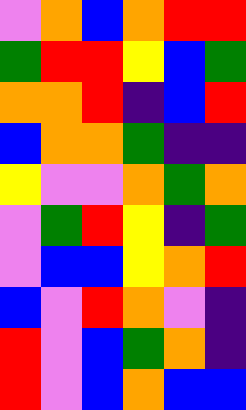[["violet", "orange", "blue", "orange", "red", "red"], ["green", "red", "red", "yellow", "blue", "green"], ["orange", "orange", "red", "indigo", "blue", "red"], ["blue", "orange", "orange", "green", "indigo", "indigo"], ["yellow", "violet", "violet", "orange", "green", "orange"], ["violet", "green", "red", "yellow", "indigo", "green"], ["violet", "blue", "blue", "yellow", "orange", "red"], ["blue", "violet", "red", "orange", "violet", "indigo"], ["red", "violet", "blue", "green", "orange", "indigo"], ["red", "violet", "blue", "orange", "blue", "blue"]]